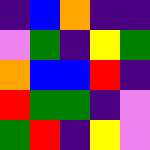[["indigo", "blue", "orange", "indigo", "indigo"], ["violet", "green", "indigo", "yellow", "green"], ["orange", "blue", "blue", "red", "indigo"], ["red", "green", "green", "indigo", "violet"], ["green", "red", "indigo", "yellow", "violet"]]